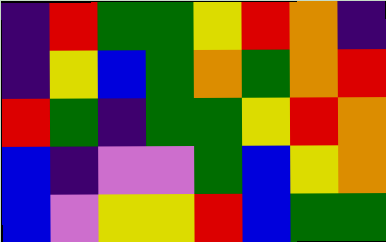[["indigo", "red", "green", "green", "yellow", "red", "orange", "indigo"], ["indigo", "yellow", "blue", "green", "orange", "green", "orange", "red"], ["red", "green", "indigo", "green", "green", "yellow", "red", "orange"], ["blue", "indigo", "violet", "violet", "green", "blue", "yellow", "orange"], ["blue", "violet", "yellow", "yellow", "red", "blue", "green", "green"]]